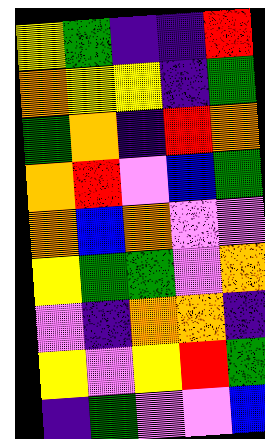[["yellow", "green", "indigo", "indigo", "red"], ["orange", "yellow", "yellow", "indigo", "green"], ["green", "orange", "indigo", "red", "orange"], ["orange", "red", "violet", "blue", "green"], ["orange", "blue", "orange", "violet", "violet"], ["yellow", "green", "green", "violet", "orange"], ["violet", "indigo", "orange", "orange", "indigo"], ["yellow", "violet", "yellow", "red", "green"], ["indigo", "green", "violet", "violet", "blue"]]